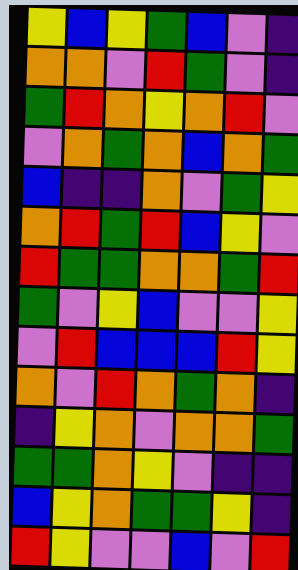[["yellow", "blue", "yellow", "green", "blue", "violet", "indigo"], ["orange", "orange", "violet", "red", "green", "violet", "indigo"], ["green", "red", "orange", "yellow", "orange", "red", "violet"], ["violet", "orange", "green", "orange", "blue", "orange", "green"], ["blue", "indigo", "indigo", "orange", "violet", "green", "yellow"], ["orange", "red", "green", "red", "blue", "yellow", "violet"], ["red", "green", "green", "orange", "orange", "green", "red"], ["green", "violet", "yellow", "blue", "violet", "violet", "yellow"], ["violet", "red", "blue", "blue", "blue", "red", "yellow"], ["orange", "violet", "red", "orange", "green", "orange", "indigo"], ["indigo", "yellow", "orange", "violet", "orange", "orange", "green"], ["green", "green", "orange", "yellow", "violet", "indigo", "indigo"], ["blue", "yellow", "orange", "green", "green", "yellow", "indigo"], ["red", "yellow", "violet", "violet", "blue", "violet", "red"]]